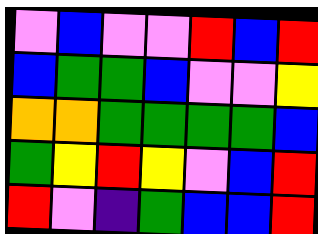[["violet", "blue", "violet", "violet", "red", "blue", "red"], ["blue", "green", "green", "blue", "violet", "violet", "yellow"], ["orange", "orange", "green", "green", "green", "green", "blue"], ["green", "yellow", "red", "yellow", "violet", "blue", "red"], ["red", "violet", "indigo", "green", "blue", "blue", "red"]]